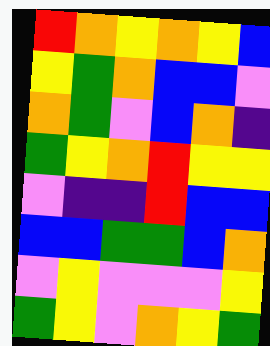[["red", "orange", "yellow", "orange", "yellow", "blue"], ["yellow", "green", "orange", "blue", "blue", "violet"], ["orange", "green", "violet", "blue", "orange", "indigo"], ["green", "yellow", "orange", "red", "yellow", "yellow"], ["violet", "indigo", "indigo", "red", "blue", "blue"], ["blue", "blue", "green", "green", "blue", "orange"], ["violet", "yellow", "violet", "violet", "violet", "yellow"], ["green", "yellow", "violet", "orange", "yellow", "green"]]